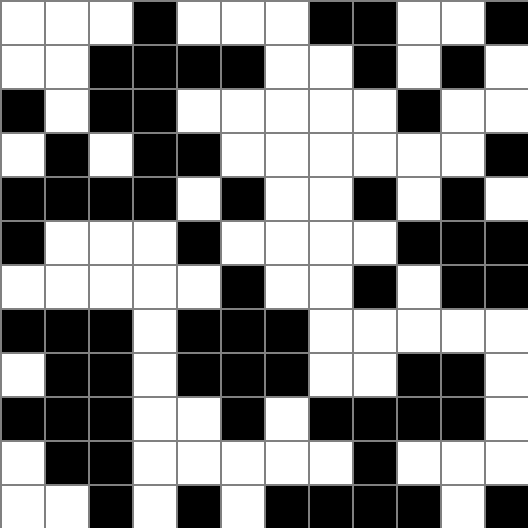[["white", "white", "white", "black", "white", "white", "white", "black", "black", "white", "white", "black"], ["white", "white", "black", "black", "black", "black", "white", "white", "black", "white", "black", "white"], ["black", "white", "black", "black", "white", "white", "white", "white", "white", "black", "white", "white"], ["white", "black", "white", "black", "black", "white", "white", "white", "white", "white", "white", "black"], ["black", "black", "black", "black", "white", "black", "white", "white", "black", "white", "black", "white"], ["black", "white", "white", "white", "black", "white", "white", "white", "white", "black", "black", "black"], ["white", "white", "white", "white", "white", "black", "white", "white", "black", "white", "black", "black"], ["black", "black", "black", "white", "black", "black", "black", "white", "white", "white", "white", "white"], ["white", "black", "black", "white", "black", "black", "black", "white", "white", "black", "black", "white"], ["black", "black", "black", "white", "white", "black", "white", "black", "black", "black", "black", "white"], ["white", "black", "black", "white", "white", "white", "white", "white", "black", "white", "white", "white"], ["white", "white", "black", "white", "black", "white", "black", "black", "black", "black", "white", "black"]]